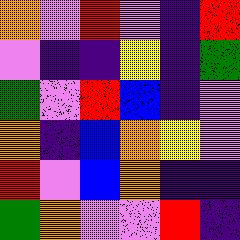[["orange", "violet", "red", "violet", "indigo", "red"], ["violet", "indigo", "indigo", "yellow", "indigo", "green"], ["green", "violet", "red", "blue", "indigo", "violet"], ["orange", "indigo", "blue", "orange", "yellow", "violet"], ["red", "violet", "blue", "orange", "indigo", "indigo"], ["green", "orange", "violet", "violet", "red", "indigo"]]